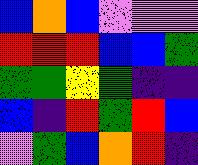[["blue", "orange", "blue", "violet", "violet", "violet"], ["red", "red", "red", "blue", "blue", "green"], ["green", "green", "yellow", "green", "indigo", "indigo"], ["blue", "indigo", "red", "green", "red", "blue"], ["violet", "green", "blue", "orange", "red", "indigo"]]